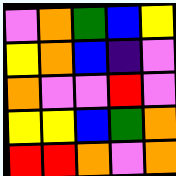[["violet", "orange", "green", "blue", "yellow"], ["yellow", "orange", "blue", "indigo", "violet"], ["orange", "violet", "violet", "red", "violet"], ["yellow", "yellow", "blue", "green", "orange"], ["red", "red", "orange", "violet", "orange"]]